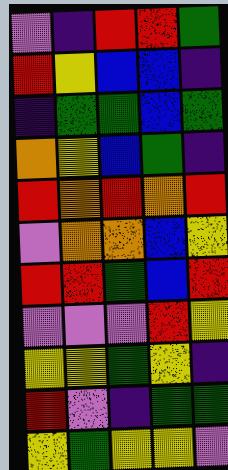[["violet", "indigo", "red", "red", "green"], ["red", "yellow", "blue", "blue", "indigo"], ["indigo", "green", "green", "blue", "green"], ["orange", "yellow", "blue", "green", "indigo"], ["red", "orange", "red", "orange", "red"], ["violet", "orange", "orange", "blue", "yellow"], ["red", "red", "green", "blue", "red"], ["violet", "violet", "violet", "red", "yellow"], ["yellow", "yellow", "green", "yellow", "indigo"], ["red", "violet", "indigo", "green", "green"], ["yellow", "green", "yellow", "yellow", "violet"]]